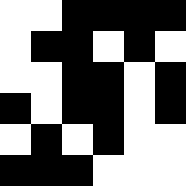[["white", "white", "black", "black", "black", "black"], ["white", "black", "black", "white", "black", "white"], ["white", "white", "black", "black", "white", "black"], ["black", "white", "black", "black", "white", "black"], ["white", "black", "white", "black", "white", "white"], ["black", "black", "black", "white", "white", "white"]]